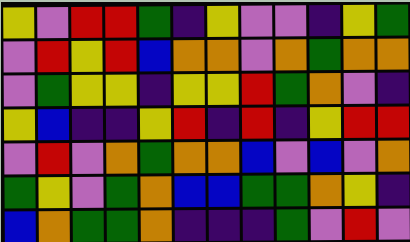[["yellow", "violet", "red", "red", "green", "indigo", "yellow", "violet", "violet", "indigo", "yellow", "green"], ["violet", "red", "yellow", "red", "blue", "orange", "orange", "violet", "orange", "green", "orange", "orange"], ["violet", "green", "yellow", "yellow", "indigo", "yellow", "yellow", "red", "green", "orange", "violet", "indigo"], ["yellow", "blue", "indigo", "indigo", "yellow", "red", "indigo", "red", "indigo", "yellow", "red", "red"], ["violet", "red", "violet", "orange", "green", "orange", "orange", "blue", "violet", "blue", "violet", "orange"], ["green", "yellow", "violet", "green", "orange", "blue", "blue", "green", "green", "orange", "yellow", "indigo"], ["blue", "orange", "green", "green", "orange", "indigo", "indigo", "indigo", "green", "violet", "red", "violet"]]